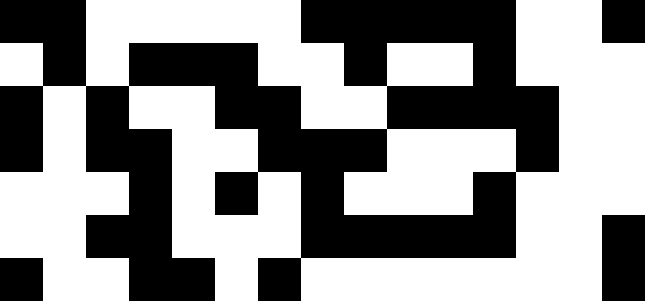[["black", "black", "white", "white", "white", "white", "white", "black", "black", "black", "black", "black", "white", "white", "black"], ["white", "black", "white", "black", "black", "black", "white", "white", "black", "white", "white", "black", "white", "white", "white"], ["black", "white", "black", "white", "white", "black", "black", "white", "white", "black", "black", "black", "black", "white", "white"], ["black", "white", "black", "black", "white", "white", "black", "black", "black", "white", "white", "white", "black", "white", "white"], ["white", "white", "white", "black", "white", "black", "white", "black", "white", "white", "white", "black", "white", "white", "white"], ["white", "white", "black", "black", "white", "white", "white", "black", "black", "black", "black", "black", "white", "white", "black"], ["black", "white", "white", "black", "black", "white", "black", "white", "white", "white", "white", "white", "white", "white", "black"]]